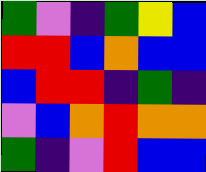[["green", "violet", "indigo", "green", "yellow", "blue"], ["red", "red", "blue", "orange", "blue", "blue"], ["blue", "red", "red", "indigo", "green", "indigo"], ["violet", "blue", "orange", "red", "orange", "orange"], ["green", "indigo", "violet", "red", "blue", "blue"]]